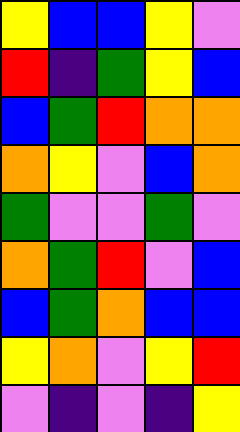[["yellow", "blue", "blue", "yellow", "violet"], ["red", "indigo", "green", "yellow", "blue"], ["blue", "green", "red", "orange", "orange"], ["orange", "yellow", "violet", "blue", "orange"], ["green", "violet", "violet", "green", "violet"], ["orange", "green", "red", "violet", "blue"], ["blue", "green", "orange", "blue", "blue"], ["yellow", "orange", "violet", "yellow", "red"], ["violet", "indigo", "violet", "indigo", "yellow"]]